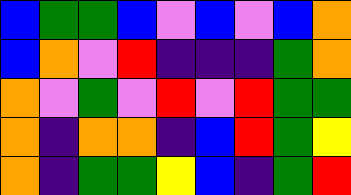[["blue", "green", "green", "blue", "violet", "blue", "violet", "blue", "orange"], ["blue", "orange", "violet", "red", "indigo", "indigo", "indigo", "green", "orange"], ["orange", "violet", "green", "violet", "red", "violet", "red", "green", "green"], ["orange", "indigo", "orange", "orange", "indigo", "blue", "red", "green", "yellow"], ["orange", "indigo", "green", "green", "yellow", "blue", "indigo", "green", "red"]]